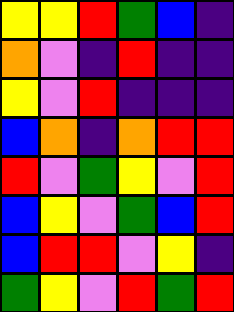[["yellow", "yellow", "red", "green", "blue", "indigo"], ["orange", "violet", "indigo", "red", "indigo", "indigo"], ["yellow", "violet", "red", "indigo", "indigo", "indigo"], ["blue", "orange", "indigo", "orange", "red", "red"], ["red", "violet", "green", "yellow", "violet", "red"], ["blue", "yellow", "violet", "green", "blue", "red"], ["blue", "red", "red", "violet", "yellow", "indigo"], ["green", "yellow", "violet", "red", "green", "red"]]